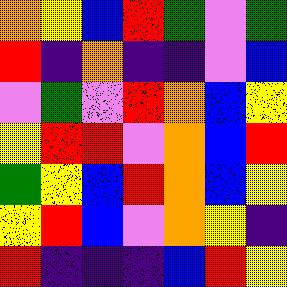[["orange", "yellow", "blue", "red", "green", "violet", "green"], ["red", "indigo", "orange", "indigo", "indigo", "violet", "blue"], ["violet", "green", "violet", "red", "orange", "blue", "yellow"], ["yellow", "red", "red", "violet", "orange", "blue", "red"], ["green", "yellow", "blue", "red", "orange", "blue", "yellow"], ["yellow", "red", "blue", "violet", "orange", "yellow", "indigo"], ["red", "indigo", "indigo", "indigo", "blue", "red", "yellow"]]